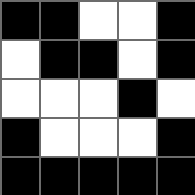[["black", "black", "white", "white", "black"], ["white", "black", "black", "white", "black"], ["white", "white", "white", "black", "white"], ["black", "white", "white", "white", "black"], ["black", "black", "black", "black", "black"]]